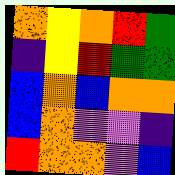[["orange", "yellow", "orange", "red", "green"], ["indigo", "yellow", "red", "green", "green"], ["blue", "orange", "blue", "orange", "orange"], ["blue", "orange", "violet", "violet", "indigo"], ["red", "orange", "orange", "violet", "blue"]]